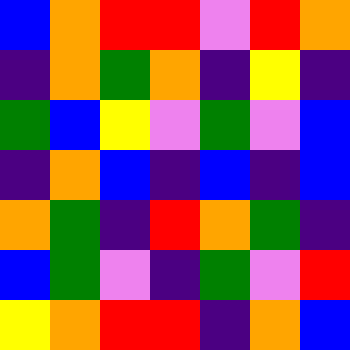[["blue", "orange", "red", "red", "violet", "red", "orange"], ["indigo", "orange", "green", "orange", "indigo", "yellow", "indigo"], ["green", "blue", "yellow", "violet", "green", "violet", "blue"], ["indigo", "orange", "blue", "indigo", "blue", "indigo", "blue"], ["orange", "green", "indigo", "red", "orange", "green", "indigo"], ["blue", "green", "violet", "indigo", "green", "violet", "red"], ["yellow", "orange", "red", "red", "indigo", "orange", "blue"]]